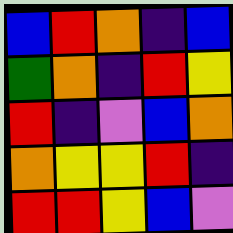[["blue", "red", "orange", "indigo", "blue"], ["green", "orange", "indigo", "red", "yellow"], ["red", "indigo", "violet", "blue", "orange"], ["orange", "yellow", "yellow", "red", "indigo"], ["red", "red", "yellow", "blue", "violet"]]